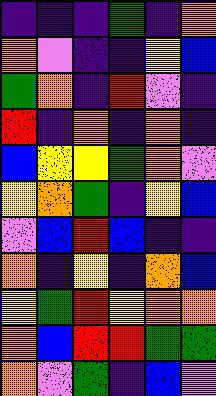[["indigo", "indigo", "indigo", "green", "indigo", "orange"], ["orange", "violet", "indigo", "indigo", "yellow", "blue"], ["green", "orange", "indigo", "red", "violet", "indigo"], ["red", "indigo", "orange", "indigo", "orange", "indigo"], ["blue", "yellow", "yellow", "green", "orange", "violet"], ["yellow", "orange", "green", "indigo", "yellow", "blue"], ["violet", "blue", "red", "blue", "indigo", "indigo"], ["orange", "indigo", "yellow", "indigo", "orange", "blue"], ["yellow", "green", "red", "yellow", "orange", "orange"], ["orange", "blue", "red", "red", "green", "green"], ["orange", "violet", "green", "indigo", "blue", "violet"]]